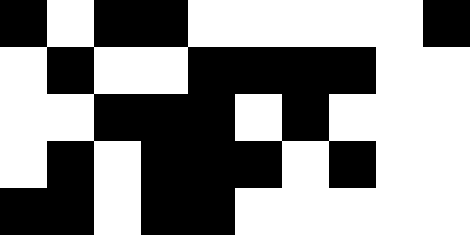[["black", "white", "black", "black", "white", "white", "white", "white", "white", "black"], ["white", "black", "white", "white", "black", "black", "black", "black", "white", "white"], ["white", "white", "black", "black", "black", "white", "black", "white", "white", "white"], ["white", "black", "white", "black", "black", "black", "white", "black", "white", "white"], ["black", "black", "white", "black", "black", "white", "white", "white", "white", "white"]]